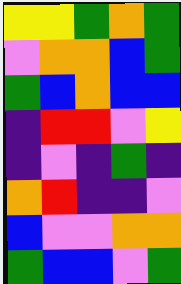[["yellow", "yellow", "green", "orange", "green"], ["violet", "orange", "orange", "blue", "green"], ["green", "blue", "orange", "blue", "blue"], ["indigo", "red", "red", "violet", "yellow"], ["indigo", "violet", "indigo", "green", "indigo"], ["orange", "red", "indigo", "indigo", "violet"], ["blue", "violet", "violet", "orange", "orange"], ["green", "blue", "blue", "violet", "green"]]